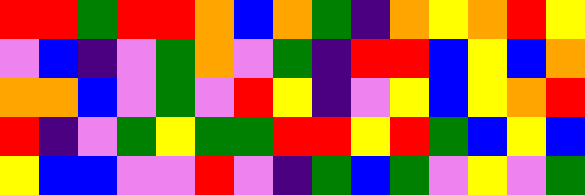[["red", "red", "green", "red", "red", "orange", "blue", "orange", "green", "indigo", "orange", "yellow", "orange", "red", "yellow"], ["violet", "blue", "indigo", "violet", "green", "orange", "violet", "green", "indigo", "red", "red", "blue", "yellow", "blue", "orange"], ["orange", "orange", "blue", "violet", "green", "violet", "red", "yellow", "indigo", "violet", "yellow", "blue", "yellow", "orange", "red"], ["red", "indigo", "violet", "green", "yellow", "green", "green", "red", "red", "yellow", "red", "green", "blue", "yellow", "blue"], ["yellow", "blue", "blue", "violet", "violet", "red", "violet", "indigo", "green", "blue", "green", "violet", "yellow", "violet", "green"]]